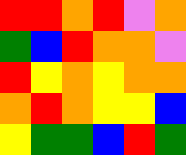[["red", "red", "orange", "red", "violet", "orange"], ["green", "blue", "red", "orange", "orange", "violet"], ["red", "yellow", "orange", "yellow", "orange", "orange"], ["orange", "red", "orange", "yellow", "yellow", "blue"], ["yellow", "green", "green", "blue", "red", "green"]]